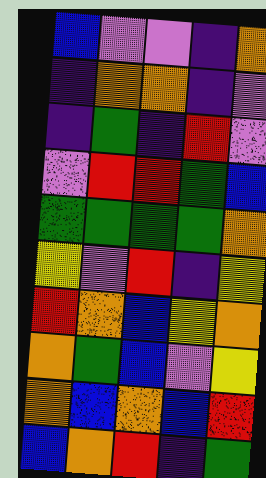[["blue", "violet", "violet", "indigo", "orange"], ["indigo", "orange", "orange", "indigo", "violet"], ["indigo", "green", "indigo", "red", "violet"], ["violet", "red", "red", "green", "blue"], ["green", "green", "green", "green", "orange"], ["yellow", "violet", "red", "indigo", "yellow"], ["red", "orange", "blue", "yellow", "orange"], ["orange", "green", "blue", "violet", "yellow"], ["orange", "blue", "orange", "blue", "red"], ["blue", "orange", "red", "indigo", "green"]]